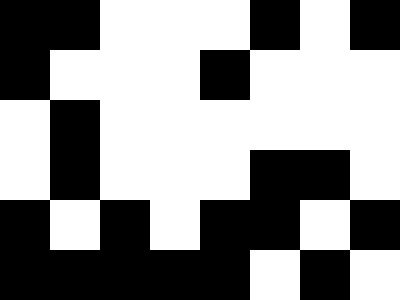[["black", "black", "white", "white", "white", "black", "white", "black"], ["black", "white", "white", "white", "black", "white", "white", "white"], ["white", "black", "white", "white", "white", "white", "white", "white"], ["white", "black", "white", "white", "white", "black", "black", "white"], ["black", "white", "black", "white", "black", "black", "white", "black"], ["black", "black", "black", "black", "black", "white", "black", "white"]]